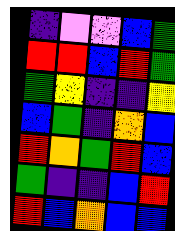[["indigo", "violet", "violet", "blue", "green"], ["red", "red", "blue", "red", "green"], ["green", "yellow", "indigo", "indigo", "yellow"], ["blue", "green", "indigo", "orange", "blue"], ["red", "orange", "green", "red", "blue"], ["green", "indigo", "indigo", "blue", "red"], ["red", "blue", "orange", "blue", "blue"]]